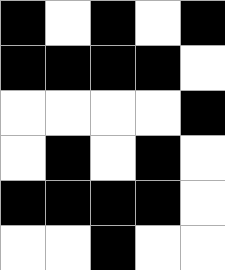[["black", "white", "black", "white", "black"], ["black", "black", "black", "black", "white"], ["white", "white", "white", "white", "black"], ["white", "black", "white", "black", "white"], ["black", "black", "black", "black", "white"], ["white", "white", "black", "white", "white"]]